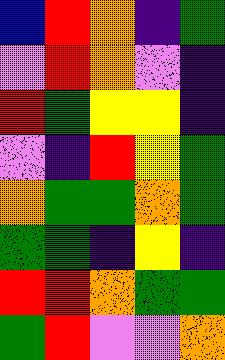[["blue", "red", "orange", "indigo", "green"], ["violet", "red", "orange", "violet", "indigo"], ["red", "green", "yellow", "yellow", "indigo"], ["violet", "indigo", "red", "yellow", "green"], ["orange", "green", "green", "orange", "green"], ["green", "green", "indigo", "yellow", "indigo"], ["red", "red", "orange", "green", "green"], ["green", "red", "violet", "violet", "orange"]]